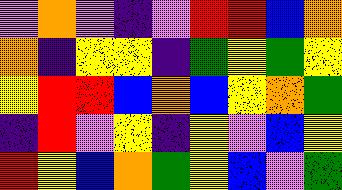[["violet", "orange", "violet", "indigo", "violet", "red", "red", "blue", "orange"], ["orange", "indigo", "yellow", "yellow", "indigo", "green", "yellow", "green", "yellow"], ["yellow", "red", "red", "blue", "orange", "blue", "yellow", "orange", "green"], ["indigo", "red", "violet", "yellow", "indigo", "yellow", "violet", "blue", "yellow"], ["red", "yellow", "blue", "orange", "green", "yellow", "blue", "violet", "green"]]